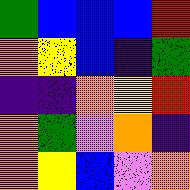[["green", "blue", "blue", "blue", "red"], ["orange", "yellow", "blue", "indigo", "green"], ["indigo", "indigo", "orange", "yellow", "red"], ["orange", "green", "violet", "orange", "indigo"], ["orange", "yellow", "blue", "violet", "orange"]]